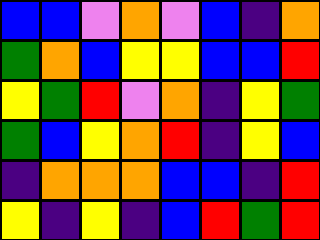[["blue", "blue", "violet", "orange", "violet", "blue", "indigo", "orange"], ["green", "orange", "blue", "yellow", "yellow", "blue", "blue", "red"], ["yellow", "green", "red", "violet", "orange", "indigo", "yellow", "green"], ["green", "blue", "yellow", "orange", "red", "indigo", "yellow", "blue"], ["indigo", "orange", "orange", "orange", "blue", "blue", "indigo", "red"], ["yellow", "indigo", "yellow", "indigo", "blue", "red", "green", "red"]]